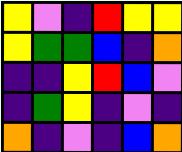[["yellow", "violet", "indigo", "red", "yellow", "yellow"], ["yellow", "green", "green", "blue", "indigo", "orange"], ["indigo", "indigo", "yellow", "red", "blue", "violet"], ["indigo", "green", "yellow", "indigo", "violet", "indigo"], ["orange", "indigo", "violet", "indigo", "blue", "orange"]]